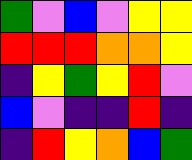[["green", "violet", "blue", "violet", "yellow", "yellow"], ["red", "red", "red", "orange", "orange", "yellow"], ["indigo", "yellow", "green", "yellow", "red", "violet"], ["blue", "violet", "indigo", "indigo", "red", "indigo"], ["indigo", "red", "yellow", "orange", "blue", "green"]]